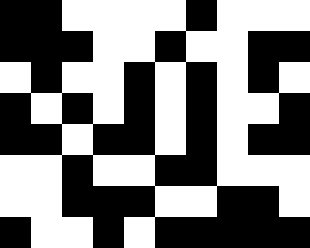[["black", "black", "white", "white", "white", "white", "black", "white", "white", "white"], ["black", "black", "black", "white", "white", "black", "white", "white", "black", "black"], ["white", "black", "white", "white", "black", "white", "black", "white", "black", "white"], ["black", "white", "black", "white", "black", "white", "black", "white", "white", "black"], ["black", "black", "white", "black", "black", "white", "black", "white", "black", "black"], ["white", "white", "black", "white", "white", "black", "black", "white", "white", "white"], ["white", "white", "black", "black", "black", "white", "white", "black", "black", "white"], ["black", "white", "white", "black", "white", "black", "black", "black", "black", "black"]]